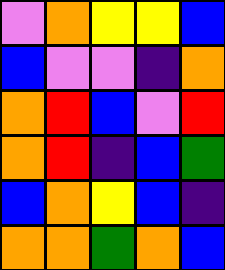[["violet", "orange", "yellow", "yellow", "blue"], ["blue", "violet", "violet", "indigo", "orange"], ["orange", "red", "blue", "violet", "red"], ["orange", "red", "indigo", "blue", "green"], ["blue", "orange", "yellow", "blue", "indigo"], ["orange", "orange", "green", "orange", "blue"]]